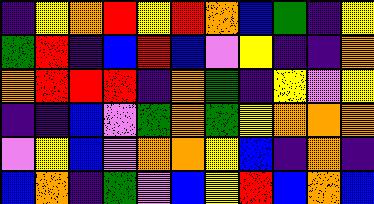[["indigo", "yellow", "orange", "red", "yellow", "red", "orange", "blue", "green", "indigo", "yellow"], ["green", "red", "indigo", "blue", "red", "blue", "violet", "yellow", "indigo", "indigo", "orange"], ["orange", "red", "red", "red", "indigo", "orange", "green", "indigo", "yellow", "violet", "yellow"], ["indigo", "indigo", "blue", "violet", "green", "orange", "green", "yellow", "orange", "orange", "orange"], ["violet", "yellow", "blue", "violet", "orange", "orange", "yellow", "blue", "indigo", "orange", "indigo"], ["blue", "orange", "indigo", "green", "violet", "blue", "yellow", "red", "blue", "orange", "blue"]]